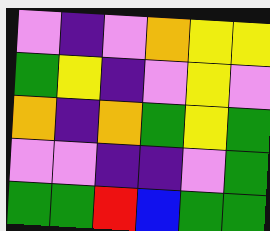[["violet", "indigo", "violet", "orange", "yellow", "yellow"], ["green", "yellow", "indigo", "violet", "yellow", "violet"], ["orange", "indigo", "orange", "green", "yellow", "green"], ["violet", "violet", "indigo", "indigo", "violet", "green"], ["green", "green", "red", "blue", "green", "green"]]